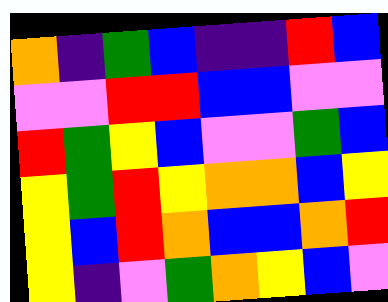[["orange", "indigo", "green", "blue", "indigo", "indigo", "red", "blue"], ["violet", "violet", "red", "red", "blue", "blue", "violet", "violet"], ["red", "green", "yellow", "blue", "violet", "violet", "green", "blue"], ["yellow", "green", "red", "yellow", "orange", "orange", "blue", "yellow"], ["yellow", "blue", "red", "orange", "blue", "blue", "orange", "red"], ["yellow", "indigo", "violet", "green", "orange", "yellow", "blue", "violet"]]